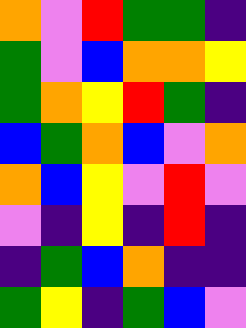[["orange", "violet", "red", "green", "green", "indigo"], ["green", "violet", "blue", "orange", "orange", "yellow"], ["green", "orange", "yellow", "red", "green", "indigo"], ["blue", "green", "orange", "blue", "violet", "orange"], ["orange", "blue", "yellow", "violet", "red", "violet"], ["violet", "indigo", "yellow", "indigo", "red", "indigo"], ["indigo", "green", "blue", "orange", "indigo", "indigo"], ["green", "yellow", "indigo", "green", "blue", "violet"]]